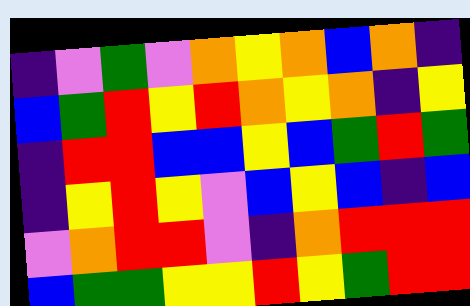[["indigo", "violet", "green", "violet", "orange", "yellow", "orange", "blue", "orange", "indigo"], ["blue", "green", "red", "yellow", "red", "orange", "yellow", "orange", "indigo", "yellow"], ["indigo", "red", "red", "blue", "blue", "yellow", "blue", "green", "red", "green"], ["indigo", "yellow", "red", "yellow", "violet", "blue", "yellow", "blue", "indigo", "blue"], ["violet", "orange", "red", "red", "violet", "indigo", "orange", "red", "red", "red"], ["blue", "green", "green", "yellow", "yellow", "red", "yellow", "green", "red", "red"]]